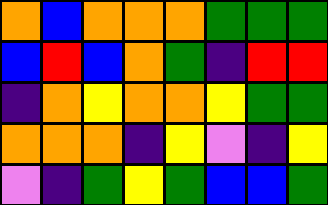[["orange", "blue", "orange", "orange", "orange", "green", "green", "green"], ["blue", "red", "blue", "orange", "green", "indigo", "red", "red"], ["indigo", "orange", "yellow", "orange", "orange", "yellow", "green", "green"], ["orange", "orange", "orange", "indigo", "yellow", "violet", "indigo", "yellow"], ["violet", "indigo", "green", "yellow", "green", "blue", "blue", "green"]]